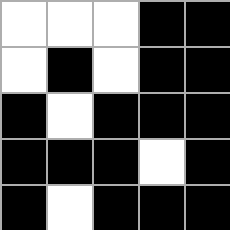[["white", "white", "white", "black", "black"], ["white", "black", "white", "black", "black"], ["black", "white", "black", "black", "black"], ["black", "black", "black", "white", "black"], ["black", "white", "black", "black", "black"]]